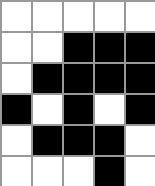[["white", "white", "white", "white", "white"], ["white", "white", "black", "black", "black"], ["white", "black", "black", "black", "black"], ["black", "white", "black", "white", "black"], ["white", "black", "black", "black", "white"], ["white", "white", "white", "black", "white"]]